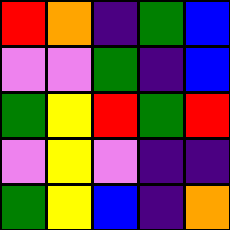[["red", "orange", "indigo", "green", "blue"], ["violet", "violet", "green", "indigo", "blue"], ["green", "yellow", "red", "green", "red"], ["violet", "yellow", "violet", "indigo", "indigo"], ["green", "yellow", "blue", "indigo", "orange"]]